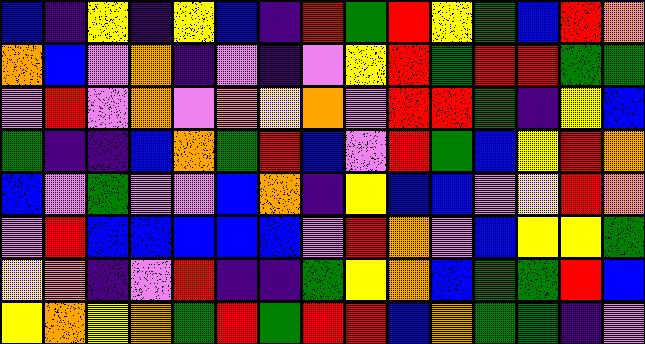[["blue", "indigo", "yellow", "indigo", "yellow", "blue", "indigo", "red", "green", "red", "yellow", "green", "blue", "red", "orange"], ["orange", "blue", "violet", "orange", "indigo", "violet", "indigo", "violet", "yellow", "red", "green", "red", "red", "green", "green"], ["violet", "red", "violet", "orange", "violet", "orange", "yellow", "orange", "violet", "red", "red", "green", "indigo", "yellow", "blue"], ["green", "indigo", "indigo", "blue", "orange", "green", "red", "blue", "violet", "red", "green", "blue", "yellow", "red", "orange"], ["blue", "violet", "green", "violet", "violet", "blue", "orange", "indigo", "yellow", "blue", "blue", "violet", "yellow", "red", "orange"], ["violet", "red", "blue", "blue", "blue", "blue", "blue", "violet", "red", "orange", "violet", "blue", "yellow", "yellow", "green"], ["yellow", "orange", "indigo", "violet", "red", "indigo", "indigo", "green", "yellow", "orange", "blue", "green", "green", "red", "blue"], ["yellow", "orange", "yellow", "orange", "green", "red", "green", "red", "red", "blue", "orange", "green", "green", "indigo", "violet"]]